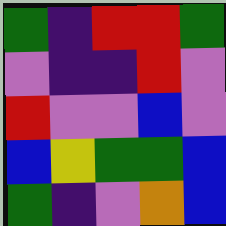[["green", "indigo", "red", "red", "green"], ["violet", "indigo", "indigo", "red", "violet"], ["red", "violet", "violet", "blue", "violet"], ["blue", "yellow", "green", "green", "blue"], ["green", "indigo", "violet", "orange", "blue"]]